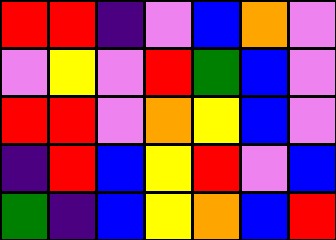[["red", "red", "indigo", "violet", "blue", "orange", "violet"], ["violet", "yellow", "violet", "red", "green", "blue", "violet"], ["red", "red", "violet", "orange", "yellow", "blue", "violet"], ["indigo", "red", "blue", "yellow", "red", "violet", "blue"], ["green", "indigo", "blue", "yellow", "orange", "blue", "red"]]